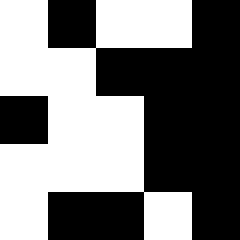[["white", "black", "white", "white", "black"], ["white", "white", "black", "black", "black"], ["black", "white", "white", "black", "black"], ["white", "white", "white", "black", "black"], ["white", "black", "black", "white", "black"]]